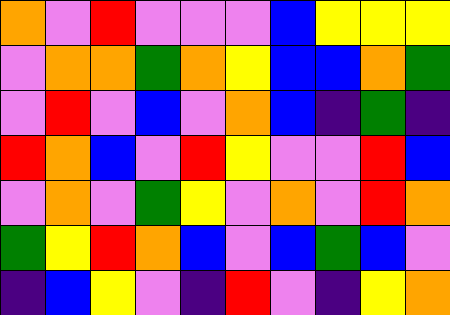[["orange", "violet", "red", "violet", "violet", "violet", "blue", "yellow", "yellow", "yellow"], ["violet", "orange", "orange", "green", "orange", "yellow", "blue", "blue", "orange", "green"], ["violet", "red", "violet", "blue", "violet", "orange", "blue", "indigo", "green", "indigo"], ["red", "orange", "blue", "violet", "red", "yellow", "violet", "violet", "red", "blue"], ["violet", "orange", "violet", "green", "yellow", "violet", "orange", "violet", "red", "orange"], ["green", "yellow", "red", "orange", "blue", "violet", "blue", "green", "blue", "violet"], ["indigo", "blue", "yellow", "violet", "indigo", "red", "violet", "indigo", "yellow", "orange"]]